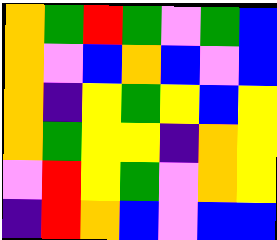[["orange", "green", "red", "green", "violet", "green", "blue"], ["orange", "violet", "blue", "orange", "blue", "violet", "blue"], ["orange", "indigo", "yellow", "green", "yellow", "blue", "yellow"], ["orange", "green", "yellow", "yellow", "indigo", "orange", "yellow"], ["violet", "red", "yellow", "green", "violet", "orange", "yellow"], ["indigo", "red", "orange", "blue", "violet", "blue", "blue"]]